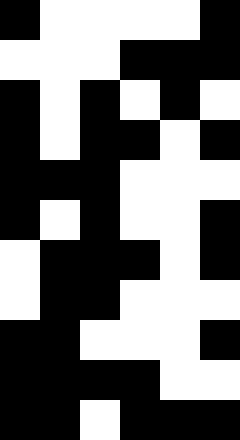[["black", "white", "white", "white", "white", "black"], ["white", "white", "white", "black", "black", "black"], ["black", "white", "black", "white", "black", "white"], ["black", "white", "black", "black", "white", "black"], ["black", "black", "black", "white", "white", "white"], ["black", "white", "black", "white", "white", "black"], ["white", "black", "black", "black", "white", "black"], ["white", "black", "black", "white", "white", "white"], ["black", "black", "white", "white", "white", "black"], ["black", "black", "black", "black", "white", "white"], ["black", "black", "white", "black", "black", "black"]]